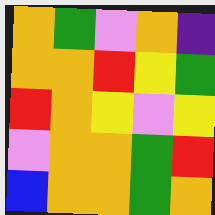[["orange", "green", "violet", "orange", "indigo"], ["orange", "orange", "red", "yellow", "green"], ["red", "orange", "yellow", "violet", "yellow"], ["violet", "orange", "orange", "green", "red"], ["blue", "orange", "orange", "green", "orange"]]